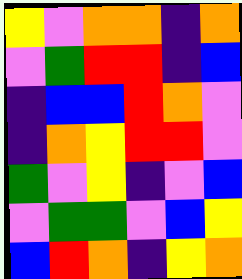[["yellow", "violet", "orange", "orange", "indigo", "orange"], ["violet", "green", "red", "red", "indigo", "blue"], ["indigo", "blue", "blue", "red", "orange", "violet"], ["indigo", "orange", "yellow", "red", "red", "violet"], ["green", "violet", "yellow", "indigo", "violet", "blue"], ["violet", "green", "green", "violet", "blue", "yellow"], ["blue", "red", "orange", "indigo", "yellow", "orange"]]